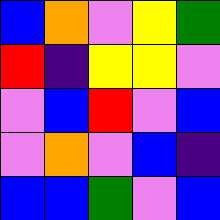[["blue", "orange", "violet", "yellow", "green"], ["red", "indigo", "yellow", "yellow", "violet"], ["violet", "blue", "red", "violet", "blue"], ["violet", "orange", "violet", "blue", "indigo"], ["blue", "blue", "green", "violet", "blue"]]